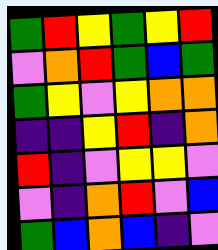[["green", "red", "yellow", "green", "yellow", "red"], ["violet", "orange", "red", "green", "blue", "green"], ["green", "yellow", "violet", "yellow", "orange", "orange"], ["indigo", "indigo", "yellow", "red", "indigo", "orange"], ["red", "indigo", "violet", "yellow", "yellow", "violet"], ["violet", "indigo", "orange", "red", "violet", "blue"], ["green", "blue", "orange", "blue", "indigo", "violet"]]